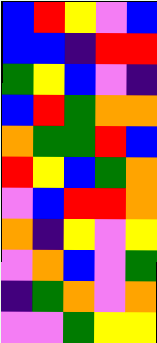[["blue", "red", "yellow", "violet", "blue"], ["blue", "blue", "indigo", "red", "red"], ["green", "yellow", "blue", "violet", "indigo"], ["blue", "red", "green", "orange", "orange"], ["orange", "green", "green", "red", "blue"], ["red", "yellow", "blue", "green", "orange"], ["violet", "blue", "red", "red", "orange"], ["orange", "indigo", "yellow", "violet", "yellow"], ["violet", "orange", "blue", "violet", "green"], ["indigo", "green", "orange", "violet", "orange"], ["violet", "violet", "green", "yellow", "yellow"]]